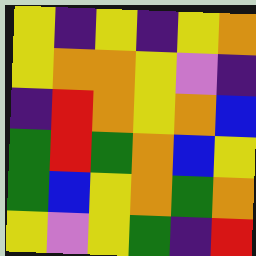[["yellow", "indigo", "yellow", "indigo", "yellow", "orange"], ["yellow", "orange", "orange", "yellow", "violet", "indigo"], ["indigo", "red", "orange", "yellow", "orange", "blue"], ["green", "red", "green", "orange", "blue", "yellow"], ["green", "blue", "yellow", "orange", "green", "orange"], ["yellow", "violet", "yellow", "green", "indigo", "red"]]